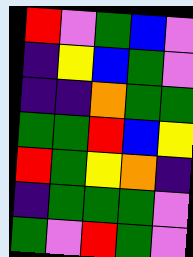[["red", "violet", "green", "blue", "violet"], ["indigo", "yellow", "blue", "green", "violet"], ["indigo", "indigo", "orange", "green", "green"], ["green", "green", "red", "blue", "yellow"], ["red", "green", "yellow", "orange", "indigo"], ["indigo", "green", "green", "green", "violet"], ["green", "violet", "red", "green", "violet"]]